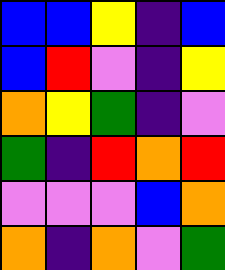[["blue", "blue", "yellow", "indigo", "blue"], ["blue", "red", "violet", "indigo", "yellow"], ["orange", "yellow", "green", "indigo", "violet"], ["green", "indigo", "red", "orange", "red"], ["violet", "violet", "violet", "blue", "orange"], ["orange", "indigo", "orange", "violet", "green"]]